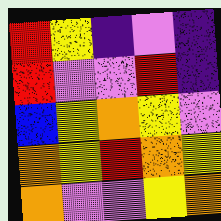[["red", "yellow", "indigo", "violet", "indigo"], ["red", "violet", "violet", "red", "indigo"], ["blue", "yellow", "orange", "yellow", "violet"], ["orange", "yellow", "red", "orange", "yellow"], ["orange", "violet", "violet", "yellow", "orange"]]